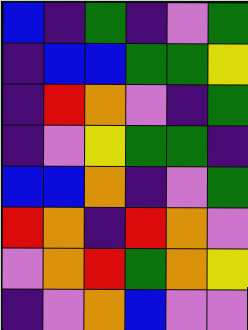[["blue", "indigo", "green", "indigo", "violet", "green"], ["indigo", "blue", "blue", "green", "green", "yellow"], ["indigo", "red", "orange", "violet", "indigo", "green"], ["indigo", "violet", "yellow", "green", "green", "indigo"], ["blue", "blue", "orange", "indigo", "violet", "green"], ["red", "orange", "indigo", "red", "orange", "violet"], ["violet", "orange", "red", "green", "orange", "yellow"], ["indigo", "violet", "orange", "blue", "violet", "violet"]]